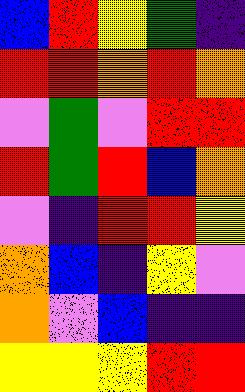[["blue", "red", "yellow", "green", "indigo"], ["red", "red", "orange", "red", "orange"], ["violet", "green", "violet", "red", "red"], ["red", "green", "red", "blue", "orange"], ["violet", "indigo", "red", "red", "yellow"], ["orange", "blue", "indigo", "yellow", "violet"], ["orange", "violet", "blue", "indigo", "indigo"], ["yellow", "yellow", "yellow", "red", "red"]]